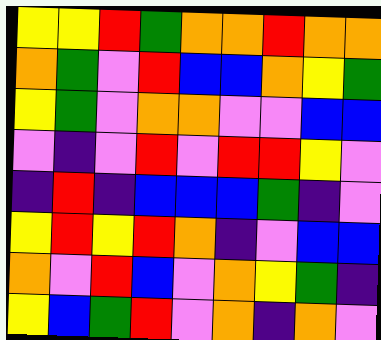[["yellow", "yellow", "red", "green", "orange", "orange", "red", "orange", "orange"], ["orange", "green", "violet", "red", "blue", "blue", "orange", "yellow", "green"], ["yellow", "green", "violet", "orange", "orange", "violet", "violet", "blue", "blue"], ["violet", "indigo", "violet", "red", "violet", "red", "red", "yellow", "violet"], ["indigo", "red", "indigo", "blue", "blue", "blue", "green", "indigo", "violet"], ["yellow", "red", "yellow", "red", "orange", "indigo", "violet", "blue", "blue"], ["orange", "violet", "red", "blue", "violet", "orange", "yellow", "green", "indigo"], ["yellow", "blue", "green", "red", "violet", "orange", "indigo", "orange", "violet"]]